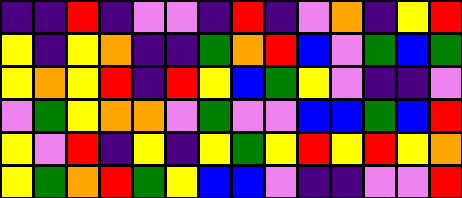[["indigo", "indigo", "red", "indigo", "violet", "violet", "indigo", "red", "indigo", "violet", "orange", "indigo", "yellow", "red"], ["yellow", "indigo", "yellow", "orange", "indigo", "indigo", "green", "orange", "red", "blue", "violet", "green", "blue", "green"], ["yellow", "orange", "yellow", "red", "indigo", "red", "yellow", "blue", "green", "yellow", "violet", "indigo", "indigo", "violet"], ["violet", "green", "yellow", "orange", "orange", "violet", "green", "violet", "violet", "blue", "blue", "green", "blue", "red"], ["yellow", "violet", "red", "indigo", "yellow", "indigo", "yellow", "green", "yellow", "red", "yellow", "red", "yellow", "orange"], ["yellow", "green", "orange", "red", "green", "yellow", "blue", "blue", "violet", "indigo", "indigo", "violet", "violet", "red"]]